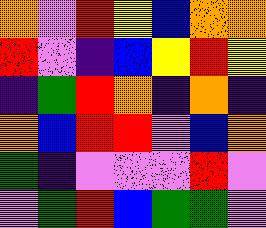[["orange", "violet", "red", "yellow", "blue", "orange", "orange"], ["red", "violet", "indigo", "blue", "yellow", "red", "yellow"], ["indigo", "green", "red", "orange", "indigo", "orange", "indigo"], ["orange", "blue", "red", "red", "violet", "blue", "orange"], ["green", "indigo", "violet", "violet", "violet", "red", "violet"], ["violet", "green", "red", "blue", "green", "green", "violet"]]